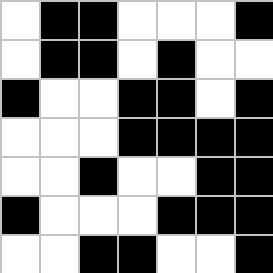[["white", "black", "black", "white", "white", "white", "black"], ["white", "black", "black", "white", "black", "white", "white"], ["black", "white", "white", "black", "black", "white", "black"], ["white", "white", "white", "black", "black", "black", "black"], ["white", "white", "black", "white", "white", "black", "black"], ["black", "white", "white", "white", "black", "black", "black"], ["white", "white", "black", "black", "white", "white", "black"]]